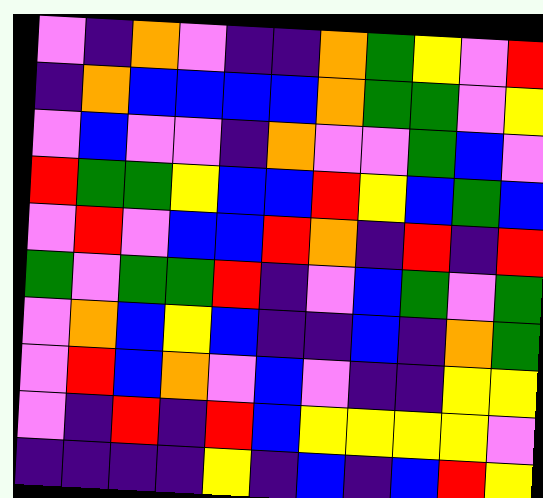[["violet", "indigo", "orange", "violet", "indigo", "indigo", "orange", "green", "yellow", "violet", "red"], ["indigo", "orange", "blue", "blue", "blue", "blue", "orange", "green", "green", "violet", "yellow"], ["violet", "blue", "violet", "violet", "indigo", "orange", "violet", "violet", "green", "blue", "violet"], ["red", "green", "green", "yellow", "blue", "blue", "red", "yellow", "blue", "green", "blue"], ["violet", "red", "violet", "blue", "blue", "red", "orange", "indigo", "red", "indigo", "red"], ["green", "violet", "green", "green", "red", "indigo", "violet", "blue", "green", "violet", "green"], ["violet", "orange", "blue", "yellow", "blue", "indigo", "indigo", "blue", "indigo", "orange", "green"], ["violet", "red", "blue", "orange", "violet", "blue", "violet", "indigo", "indigo", "yellow", "yellow"], ["violet", "indigo", "red", "indigo", "red", "blue", "yellow", "yellow", "yellow", "yellow", "violet"], ["indigo", "indigo", "indigo", "indigo", "yellow", "indigo", "blue", "indigo", "blue", "red", "yellow"]]